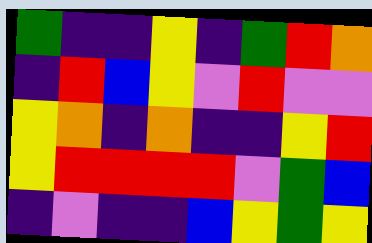[["green", "indigo", "indigo", "yellow", "indigo", "green", "red", "orange"], ["indigo", "red", "blue", "yellow", "violet", "red", "violet", "violet"], ["yellow", "orange", "indigo", "orange", "indigo", "indigo", "yellow", "red"], ["yellow", "red", "red", "red", "red", "violet", "green", "blue"], ["indigo", "violet", "indigo", "indigo", "blue", "yellow", "green", "yellow"]]